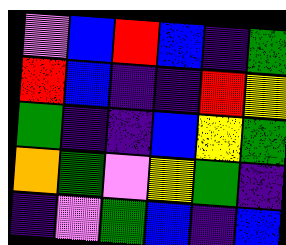[["violet", "blue", "red", "blue", "indigo", "green"], ["red", "blue", "indigo", "indigo", "red", "yellow"], ["green", "indigo", "indigo", "blue", "yellow", "green"], ["orange", "green", "violet", "yellow", "green", "indigo"], ["indigo", "violet", "green", "blue", "indigo", "blue"]]